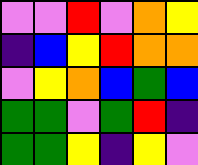[["violet", "violet", "red", "violet", "orange", "yellow"], ["indigo", "blue", "yellow", "red", "orange", "orange"], ["violet", "yellow", "orange", "blue", "green", "blue"], ["green", "green", "violet", "green", "red", "indigo"], ["green", "green", "yellow", "indigo", "yellow", "violet"]]